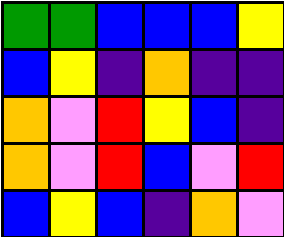[["green", "green", "blue", "blue", "blue", "yellow"], ["blue", "yellow", "indigo", "orange", "indigo", "indigo"], ["orange", "violet", "red", "yellow", "blue", "indigo"], ["orange", "violet", "red", "blue", "violet", "red"], ["blue", "yellow", "blue", "indigo", "orange", "violet"]]